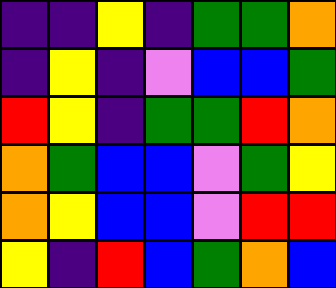[["indigo", "indigo", "yellow", "indigo", "green", "green", "orange"], ["indigo", "yellow", "indigo", "violet", "blue", "blue", "green"], ["red", "yellow", "indigo", "green", "green", "red", "orange"], ["orange", "green", "blue", "blue", "violet", "green", "yellow"], ["orange", "yellow", "blue", "blue", "violet", "red", "red"], ["yellow", "indigo", "red", "blue", "green", "orange", "blue"]]